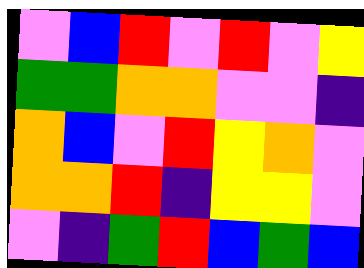[["violet", "blue", "red", "violet", "red", "violet", "yellow"], ["green", "green", "orange", "orange", "violet", "violet", "indigo"], ["orange", "blue", "violet", "red", "yellow", "orange", "violet"], ["orange", "orange", "red", "indigo", "yellow", "yellow", "violet"], ["violet", "indigo", "green", "red", "blue", "green", "blue"]]